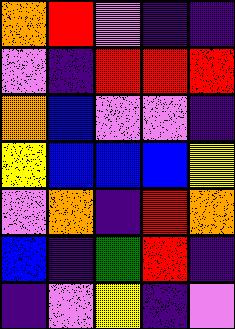[["orange", "red", "violet", "indigo", "indigo"], ["violet", "indigo", "red", "red", "red"], ["orange", "blue", "violet", "violet", "indigo"], ["yellow", "blue", "blue", "blue", "yellow"], ["violet", "orange", "indigo", "red", "orange"], ["blue", "indigo", "green", "red", "indigo"], ["indigo", "violet", "yellow", "indigo", "violet"]]